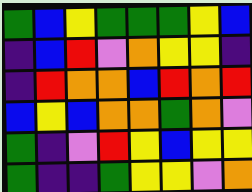[["green", "blue", "yellow", "green", "green", "green", "yellow", "blue"], ["indigo", "blue", "red", "violet", "orange", "yellow", "yellow", "indigo"], ["indigo", "red", "orange", "orange", "blue", "red", "orange", "red"], ["blue", "yellow", "blue", "orange", "orange", "green", "orange", "violet"], ["green", "indigo", "violet", "red", "yellow", "blue", "yellow", "yellow"], ["green", "indigo", "indigo", "green", "yellow", "yellow", "violet", "orange"]]